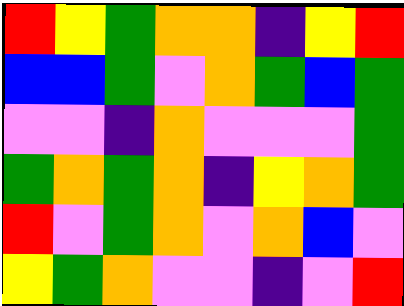[["red", "yellow", "green", "orange", "orange", "indigo", "yellow", "red"], ["blue", "blue", "green", "violet", "orange", "green", "blue", "green"], ["violet", "violet", "indigo", "orange", "violet", "violet", "violet", "green"], ["green", "orange", "green", "orange", "indigo", "yellow", "orange", "green"], ["red", "violet", "green", "orange", "violet", "orange", "blue", "violet"], ["yellow", "green", "orange", "violet", "violet", "indigo", "violet", "red"]]